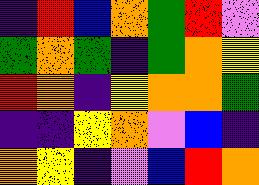[["indigo", "red", "blue", "orange", "green", "red", "violet"], ["green", "orange", "green", "indigo", "green", "orange", "yellow"], ["red", "orange", "indigo", "yellow", "orange", "orange", "green"], ["indigo", "indigo", "yellow", "orange", "violet", "blue", "indigo"], ["orange", "yellow", "indigo", "violet", "blue", "red", "orange"]]